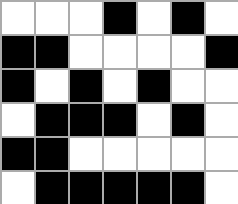[["white", "white", "white", "black", "white", "black", "white"], ["black", "black", "white", "white", "white", "white", "black"], ["black", "white", "black", "white", "black", "white", "white"], ["white", "black", "black", "black", "white", "black", "white"], ["black", "black", "white", "white", "white", "white", "white"], ["white", "black", "black", "black", "black", "black", "white"]]